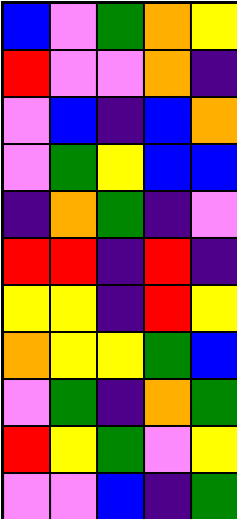[["blue", "violet", "green", "orange", "yellow"], ["red", "violet", "violet", "orange", "indigo"], ["violet", "blue", "indigo", "blue", "orange"], ["violet", "green", "yellow", "blue", "blue"], ["indigo", "orange", "green", "indigo", "violet"], ["red", "red", "indigo", "red", "indigo"], ["yellow", "yellow", "indigo", "red", "yellow"], ["orange", "yellow", "yellow", "green", "blue"], ["violet", "green", "indigo", "orange", "green"], ["red", "yellow", "green", "violet", "yellow"], ["violet", "violet", "blue", "indigo", "green"]]